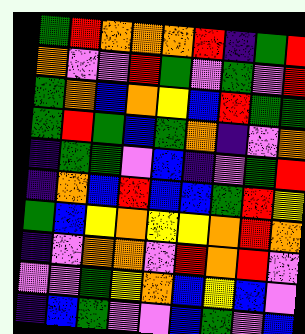[["green", "red", "orange", "orange", "orange", "red", "indigo", "green", "red"], ["orange", "violet", "violet", "red", "green", "violet", "green", "violet", "red"], ["green", "orange", "blue", "orange", "yellow", "blue", "red", "green", "green"], ["green", "red", "green", "blue", "green", "orange", "indigo", "violet", "orange"], ["indigo", "green", "green", "violet", "blue", "indigo", "violet", "green", "red"], ["indigo", "orange", "blue", "red", "blue", "blue", "green", "red", "yellow"], ["green", "blue", "yellow", "orange", "yellow", "yellow", "orange", "red", "orange"], ["indigo", "violet", "orange", "orange", "violet", "red", "orange", "red", "violet"], ["violet", "violet", "green", "yellow", "orange", "blue", "yellow", "blue", "violet"], ["indigo", "blue", "green", "violet", "violet", "blue", "green", "violet", "blue"]]